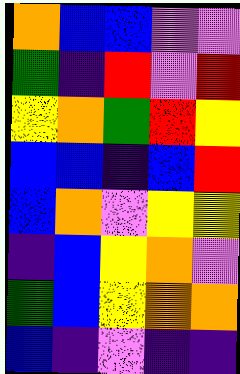[["orange", "blue", "blue", "violet", "violet"], ["green", "indigo", "red", "violet", "red"], ["yellow", "orange", "green", "red", "yellow"], ["blue", "blue", "indigo", "blue", "red"], ["blue", "orange", "violet", "yellow", "yellow"], ["indigo", "blue", "yellow", "orange", "violet"], ["green", "blue", "yellow", "orange", "orange"], ["blue", "indigo", "violet", "indigo", "indigo"]]